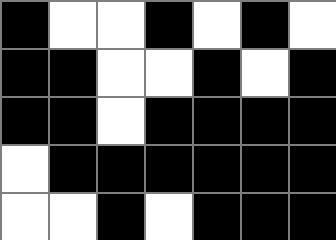[["black", "white", "white", "black", "white", "black", "white"], ["black", "black", "white", "white", "black", "white", "black"], ["black", "black", "white", "black", "black", "black", "black"], ["white", "black", "black", "black", "black", "black", "black"], ["white", "white", "black", "white", "black", "black", "black"]]